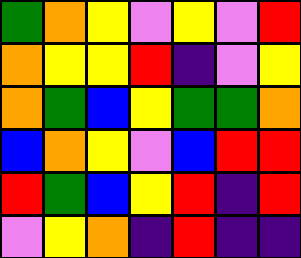[["green", "orange", "yellow", "violet", "yellow", "violet", "red"], ["orange", "yellow", "yellow", "red", "indigo", "violet", "yellow"], ["orange", "green", "blue", "yellow", "green", "green", "orange"], ["blue", "orange", "yellow", "violet", "blue", "red", "red"], ["red", "green", "blue", "yellow", "red", "indigo", "red"], ["violet", "yellow", "orange", "indigo", "red", "indigo", "indigo"]]